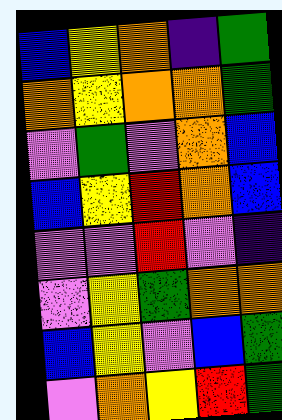[["blue", "yellow", "orange", "indigo", "green"], ["orange", "yellow", "orange", "orange", "green"], ["violet", "green", "violet", "orange", "blue"], ["blue", "yellow", "red", "orange", "blue"], ["violet", "violet", "red", "violet", "indigo"], ["violet", "yellow", "green", "orange", "orange"], ["blue", "yellow", "violet", "blue", "green"], ["violet", "orange", "yellow", "red", "green"]]